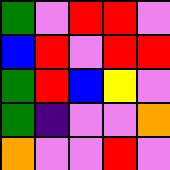[["green", "violet", "red", "red", "violet"], ["blue", "red", "violet", "red", "red"], ["green", "red", "blue", "yellow", "violet"], ["green", "indigo", "violet", "violet", "orange"], ["orange", "violet", "violet", "red", "violet"]]